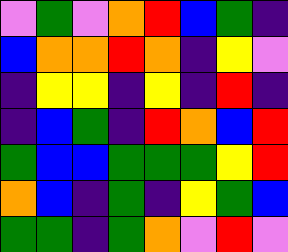[["violet", "green", "violet", "orange", "red", "blue", "green", "indigo"], ["blue", "orange", "orange", "red", "orange", "indigo", "yellow", "violet"], ["indigo", "yellow", "yellow", "indigo", "yellow", "indigo", "red", "indigo"], ["indigo", "blue", "green", "indigo", "red", "orange", "blue", "red"], ["green", "blue", "blue", "green", "green", "green", "yellow", "red"], ["orange", "blue", "indigo", "green", "indigo", "yellow", "green", "blue"], ["green", "green", "indigo", "green", "orange", "violet", "red", "violet"]]